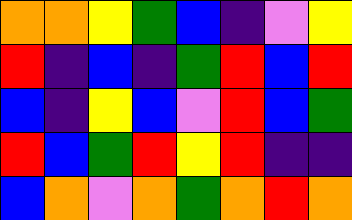[["orange", "orange", "yellow", "green", "blue", "indigo", "violet", "yellow"], ["red", "indigo", "blue", "indigo", "green", "red", "blue", "red"], ["blue", "indigo", "yellow", "blue", "violet", "red", "blue", "green"], ["red", "blue", "green", "red", "yellow", "red", "indigo", "indigo"], ["blue", "orange", "violet", "orange", "green", "orange", "red", "orange"]]